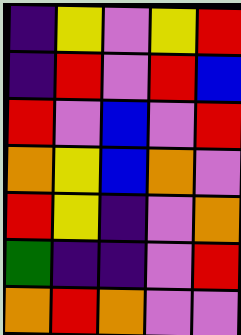[["indigo", "yellow", "violet", "yellow", "red"], ["indigo", "red", "violet", "red", "blue"], ["red", "violet", "blue", "violet", "red"], ["orange", "yellow", "blue", "orange", "violet"], ["red", "yellow", "indigo", "violet", "orange"], ["green", "indigo", "indigo", "violet", "red"], ["orange", "red", "orange", "violet", "violet"]]